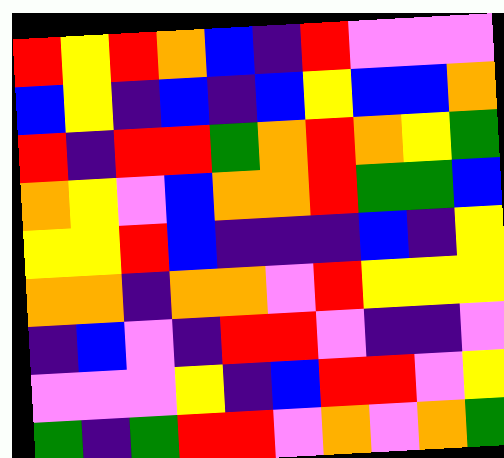[["red", "yellow", "red", "orange", "blue", "indigo", "red", "violet", "violet", "violet"], ["blue", "yellow", "indigo", "blue", "indigo", "blue", "yellow", "blue", "blue", "orange"], ["red", "indigo", "red", "red", "green", "orange", "red", "orange", "yellow", "green"], ["orange", "yellow", "violet", "blue", "orange", "orange", "red", "green", "green", "blue"], ["yellow", "yellow", "red", "blue", "indigo", "indigo", "indigo", "blue", "indigo", "yellow"], ["orange", "orange", "indigo", "orange", "orange", "violet", "red", "yellow", "yellow", "yellow"], ["indigo", "blue", "violet", "indigo", "red", "red", "violet", "indigo", "indigo", "violet"], ["violet", "violet", "violet", "yellow", "indigo", "blue", "red", "red", "violet", "yellow"], ["green", "indigo", "green", "red", "red", "violet", "orange", "violet", "orange", "green"]]